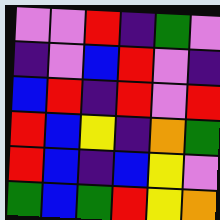[["violet", "violet", "red", "indigo", "green", "violet"], ["indigo", "violet", "blue", "red", "violet", "indigo"], ["blue", "red", "indigo", "red", "violet", "red"], ["red", "blue", "yellow", "indigo", "orange", "green"], ["red", "blue", "indigo", "blue", "yellow", "violet"], ["green", "blue", "green", "red", "yellow", "orange"]]